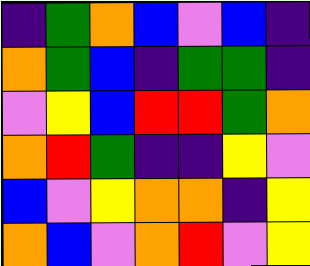[["indigo", "green", "orange", "blue", "violet", "blue", "indigo"], ["orange", "green", "blue", "indigo", "green", "green", "indigo"], ["violet", "yellow", "blue", "red", "red", "green", "orange"], ["orange", "red", "green", "indigo", "indigo", "yellow", "violet"], ["blue", "violet", "yellow", "orange", "orange", "indigo", "yellow"], ["orange", "blue", "violet", "orange", "red", "violet", "yellow"]]